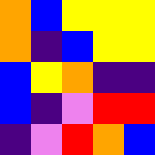[["orange", "blue", "yellow", "yellow", "yellow"], ["orange", "indigo", "blue", "yellow", "yellow"], ["blue", "yellow", "orange", "indigo", "indigo"], ["blue", "indigo", "violet", "red", "red"], ["indigo", "violet", "red", "orange", "blue"]]